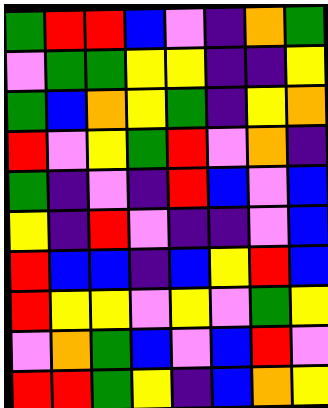[["green", "red", "red", "blue", "violet", "indigo", "orange", "green"], ["violet", "green", "green", "yellow", "yellow", "indigo", "indigo", "yellow"], ["green", "blue", "orange", "yellow", "green", "indigo", "yellow", "orange"], ["red", "violet", "yellow", "green", "red", "violet", "orange", "indigo"], ["green", "indigo", "violet", "indigo", "red", "blue", "violet", "blue"], ["yellow", "indigo", "red", "violet", "indigo", "indigo", "violet", "blue"], ["red", "blue", "blue", "indigo", "blue", "yellow", "red", "blue"], ["red", "yellow", "yellow", "violet", "yellow", "violet", "green", "yellow"], ["violet", "orange", "green", "blue", "violet", "blue", "red", "violet"], ["red", "red", "green", "yellow", "indigo", "blue", "orange", "yellow"]]